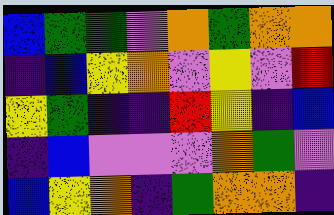[["blue", "green", "green", "violet", "orange", "green", "orange", "orange"], ["indigo", "blue", "yellow", "orange", "violet", "yellow", "violet", "red"], ["yellow", "green", "indigo", "indigo", "red", "yellow", "indigo", "blue"], ["indigo", "blue", "violet", "violet", "violet", "orange", "green", "violet"], ["blue", "yellow", "orange", "indigo", "green", "orange", "orange", "indigo"]]